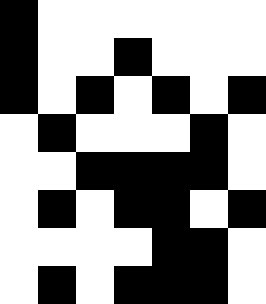[["black", "white", "white", "white", "white", "white", "white"], ["black", "white", "white", "black", "white", "white", "white"], ["black", "white", "black", "white", "black", "white", "black"], ["white", "black", "white", "white", "white", "black", "white"], ["white", "white", "black", "black", "black", "black", "white"], ["white", "black", "white", "black", "black", "white", "black"], ["white", "white", "white", "white", "black", "black", "white"], ["white", "black", "white", "black", "black", "black", "white"]]